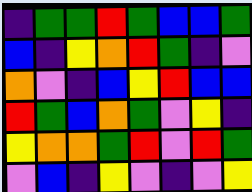[["indigo", "green", "green", "red", "green", "blue", "blue", "green"], ["blue", "indigo", "yellow", "orange", "red", "green", "indigo", "violet"], ["orange", "violet", "indigo", "blue", "yellow", "red", "blue", "blue"], ["red", "green", "blue", "orange", "green", "violet", "yellow", "indigo"], ["yellow", "orange", "orange", "green", "red", "violet", "red", "green"], ["violet", "blue", "indigo", "yellow", "violet", "indigo", "violet", "yellow"]]